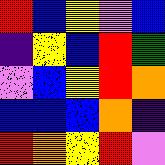[["red", "blue", "yellow", "violet", "blue"], ["indigo", "yellow", "blue", "red", "green"], ["violet", "blue", "yellow", "red", "orange"], ["blue", "blue", "blue", "orange", "indigo"], ["red", "orange", "yellow", "red", "violet"]]